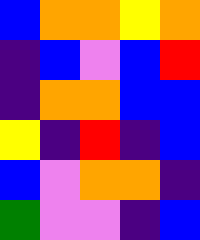[["blue", "orange", "orange", "yellow", "orange"], ["indigo", "blue", "violet", "blue", "red"], ["indigo", "orange", "orange", "blue", "blue"], ["yellow", "indigo", "red", "indigo", "blue"], ["blue", "violet", "orange", "orange", "indigo"], ["green", "violet", "violet", "indigo", "blue"]]